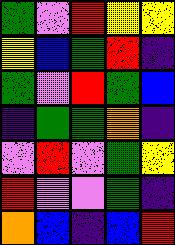[["green", "violet", "red", "yellow", "yellow"], ["yellow", "blue", "green", "red", "indigo"], ["green", "violet", "red", "green", "blue"], ["indigo", "green", "green", "orange", "indigo"], ["violet", "red", "violet", "green", "yellow"], ["red", "violet", "violet", "green", "indigo"], ["orange", "blue", "indigo", "blue", "red"]]